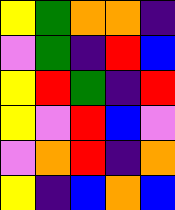[["yellow", "green", "orange", "orange", "indigo"], ["violet", "green", "indigo", "red", "blue"], ["yellow", "red", "green", "indigo", "red"], ["yellow", "violet", "red", "blue", "violet"], ["violet", "orange", "red", "indigo", "orange"], ["yellow", "indigo", "blue", "orange", "blue"]]